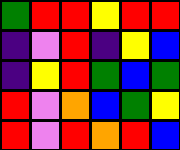[["green", "red", "red", "yellow", "red", "red"], ["indigo", "violet", "red", "indigo", "yellow", "blue"], ["indigo", "yellow", "red", "green", "blue", "green"], ["red", "violet", "orange", "blue", "green", "yellow"], ["red", "violet", "red", "orange", "red", "blue"]]